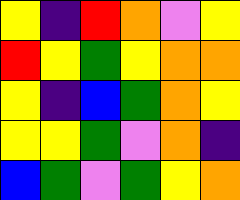[["yellow", "indigo", "red", "orange", "violet", "yellow"], ["red", "yellow", "green", "yellow", "orange", "orange"], ["yellow", "indigo", "blue", "green", "orange", "yellow"], ["yellow", "yellow", "green", "violet", "orange", "indigo"], ["blue", "green", "violet", "green", "yellow", "orange"]]